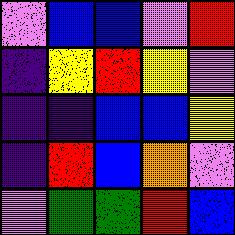[["violet", "blue", "blue", "violet", "red"], ["indigo", "yellow", "red", "yellow", "violet"], ["indigo", "indigo", "blue", "blue", "yellow"], ["indigo", "red", "blue", "orange", "violet"], ["violet", "green", "green", "red", "blue"]]